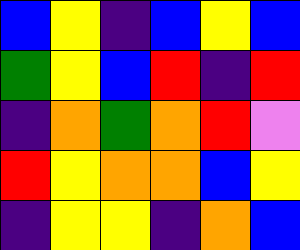[["blue", "yellow", "indigo", "blue", "yellow", "blue"], ["green", "yellow", "blue", "red", "indigo", "red"], ["indigo", "orange", "green", "orange", "red", "violet"], ["red", "yellow", "orange", "orange", "blue", "yellow"], ["indigo", "yellow", "yellow", "indigo", "orange", "blue"]]